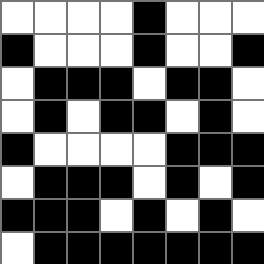[["white", "white", "white", "white", "black", "white", "white", "white"], ["black", "white", "white", "white", "black", "white", "white", "black"], ["white", "black", "black", "black", "white", "black", "black", "white"], ["white", "black", "white", "black", "black", "white", "black", "white"], ["black", "white", "white", "white", "white", "black", "black", "black"], ["white", "black", "black", "black", "white", "black", "white", "black"], ["black", "black", "black", "white", "black", "white", "black", "white"], ["white", "black", "black", "black", "black", "black", "black", "black"]]